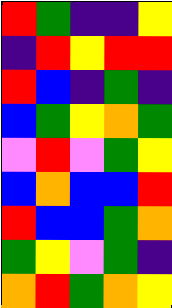[["red", "green", "indigo", "indigo", "yellow"], ["indigo", "red", "yellow", "red", "red"], ["red", "blue", "indigo", "green", "indigo"], ["blue", "green", "yellow", "orange", "green"], ["violet", "red", "violet", "green", "yellow"], ["blue", "orange", "blue", "blue", "red"], ["red", "blue", "blue", "green", "orange"], ["green", "yellow", "violet", "green", "indigo"], ["orange", "red", "green", "orange", "yellow"]]